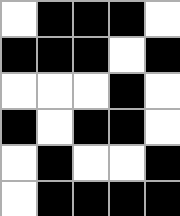[["white", "black", "black", "black", "white"], ["black", "black", "black", "white", "black"], ["white", "white", "white", "black", "white"], ["black", "white", "black", "black", "white"], ["white", "black", "white", "white", "black"], ["white", "black", "black", "black", "black"]]